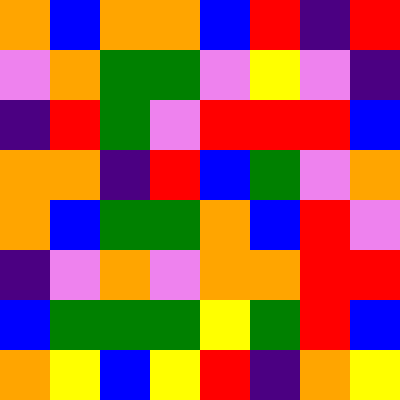[["orange", "blue", "orange", "orange", "blue", "red", "indigo", "red"], ["violet", "orange", "green", "green", "violet", "yellow", "violet", "indigo"], ["indigo", "red", "green", "violet", "red", "red", "red", "blue"], ["orange", "orange", "indigo", "red", "blue", "green", "violet", "orange"], ["orange", "blue", "green", "green", "orange", "blue", "red", "violet"], ["indigo", "violet", "orange", "violet", "orange", "orange", "red", "red"], ["blue", "green", "green", "green", "yellow", "green", "red", "blue"], ["orange", "yellow", "blue", "yellow", "red", "indigo", "orange", "yellow"]]